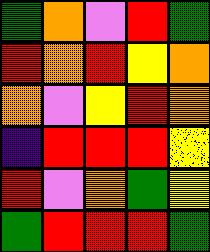[["green", "orange", "violet", "red", "green"], ["red", "orange", "red", "yellow", "orange"], ["orange", "violet", "yellow", "red", "orange"], ["indigo", "red", "red", "red", "yellow"], ["red", "violet", "orange", "green", "yellow"], ["green", "red", "red", "red", "green"]]